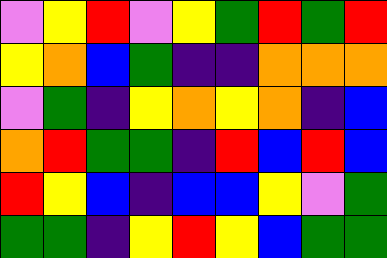[["violet", "yellow", "red", "violet", "yellow", "green", "red", "green", "red"], ["yellow", "orange", "blue", "green", "indigo", "indigo", "orange", "orange", "orange"], ["violet", "green", "indigo", "yellow", "orange", "yellow", "orange", "indigo", "blue"], ["orange", "red", "green", "green", "indigo", "red", "blue", "red", "blue"], ["red", "yellow", "blue", "indigo", "blue", "blue", "yellow", "violet", "green"], ["green", "green", "indigo", "yellow", "red", "yellow", "blue", "green", "green"]]